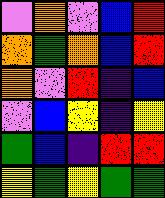[["violet", "orange", "violet", "blue", "red"], ["orange", "green", "orange", "blue", "red"], ["orange", "violet", "red", "indigo", "blue"], ["violet", "blue", "yellow", "indigo", "yellow"], ["green", "blue", "indigo", "red", "red"], ["yellow", "green", "yellow", "green", "green"]]